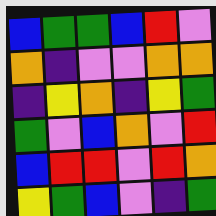[["blue", "green", "green", "blue", "red", "violet"], ["orange", "indigo", "violet", "violet", "orange", "orange"], ["indigo", "yellow", "orange", "indigo", "yellow", "green"], ["green", "violet", "blue", "orange", "violet", "red"], ["blue", "red", "red", "violet", "red", "orange"], ["yellow", "green", "blue", "violet", "indigo", "green"]]